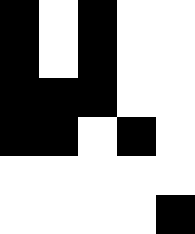[["black", "white", "black", "white", "white"], ["black", "white", "black", "white", "white"], ["black", "black", "black", "white", "white"], ["black", "black", "white", "black", "white"], ["white", "white", "white", "white", "white"], ["white", "white", "white", "white", "black"]]